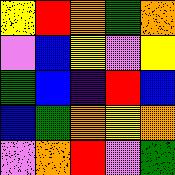[["yellow", "red", "orange", "green", "orange"], ["violet", "blue", "yellow", "violet", "yellow"], ["green", "blue", "indigo", "red", "blue"], ["blue", "green", "orange", "yellow", "orange"], ["violet", "orange", "red", "violet", "green"]]